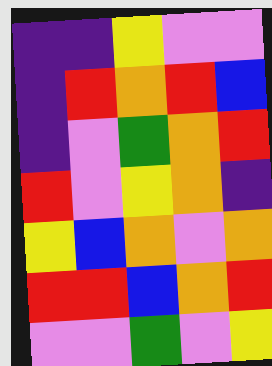[["indigo", "indigo", "yellow", "violet", "violet"], ["indigo", "red", "orange", "red", "blue"], ["indigo", "violet", "green", "orange", "red"], ["red", "violet", "yellow", "orange", "indigo"], ["yellow", "blue", "orange", "violet", "orange"], ["red", "red", "blue", "orange", "red"], ["violet", "violet", "green", "violet", "yellow"]]